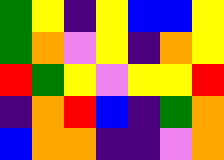[["green", "yellow", "indigo", "yellow", "blue", "blue", "yellow"], ["green", "orange", "violet", "yellow", "indigo", "orange", "yellow"], ["red", "green", "yellow", "violet", "yellow", "yellow", "red"], ["indigo", "orange", "red", "blue", "indigo", "green", "orange"], ["blue", "orange", "orange", "indigo", "indigo", "violet", "orange"]]